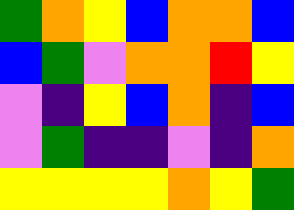[["green", "orange", "yellow", "blue", "orange", "orange", "blue"], ["blue", "green", "violet", "orange", "orange", "red", "yellow"], ["violet", "indigo", "yellow", "blue", "orange", "indigo", "blue"], ["violet", "green", "indigo", "indigo", "violet", "indigo", "orange"], ["yellow", "yellow", "yellow", "yellow", "orange", "yellow", "green"]]